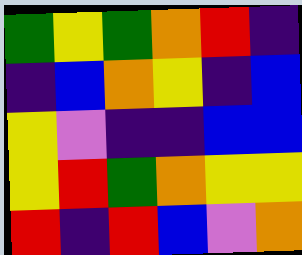[["green", "yellow", "green", "orange", "red", "indigo"], ["indigo", "blue", "orange", "yellow", "indigo", "blue"], ["yellow", "violet", "indigo", "indigo", "blue", "blue"], ["yellow", "red", "green", "orange", "yellow", "yellow"], ["red", "indigo", "red", "blue", "violet", "orange"]]